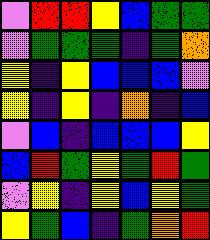[["violet", "red", "red", "yellow", "blue", "green", "green"], ["violet", "green", "green", "green", "indigo", "green", "orange"], ["yellow", "indigo", "yellow", "blue", "blue", "blue", "violet"], ["yellow", "indigo", "yellow", "indigo", "orange", "indigo", "blue"], ["violet", "blue", "indigo", "blue", "blue", "blue", "yellow"], ["blue", "red", "green", "yellow", "green", "red", "green"], ["violet", "yellow", "indigo", "yellow", "blue", "yellow", "green"], ["yellow", "green", "blue", "indigo", "green", "orange", "red"]]